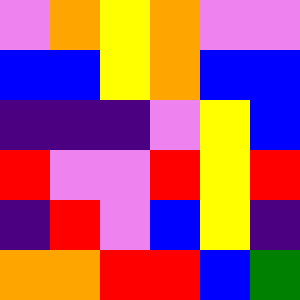[["violet", "orange", "yellow", "orange", "violet", "violet"], ["blue", "blue", "yellow", "orange", "blue", "blue"], ["indigo", "indigo", "indigo", "violet", "yellow", "blue"], ["red", "violet", "violet", "red", "yellow", "red"], ["indigo", "red", "violet", "blue", "yellow", "indigo"], ["orange", "orange", "red", "red", "blue", "green"]]